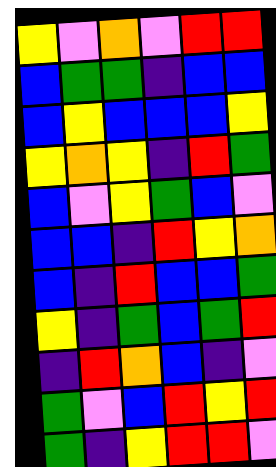[["yellow", "violet", "orange", "violet", "red", "red"], ["blue", "green", "green", "indigo", "blue", "blue"], ["blue", "yellow", "blue", "blue", "blue", "yellow"], ["yellow", "orange", "yellow", "indigo", "red", "green"], ["blue", "violet", "yellow", "green", "blue", "violet"], ["blue", "blue", "indigo", "red", "yellow", "orange"], ["blue", "indigo", "red", "blue", "blue", "green"], ["yellow", "indigo", "green", "blue", "green", "red"], ["indigo", "red", "orange", "blue", "indigo", "violet"], ["green", "violet", "blue", "red", "yellow", "red"], ["green", "indigo", "yellow", "red", "red", "violet"]]